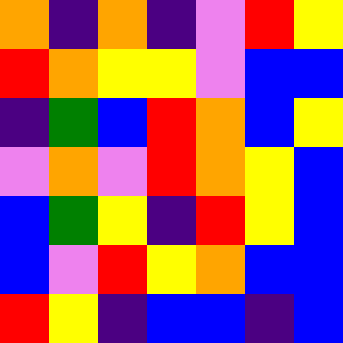[["orange", "indigo", "orange", "indigo", "violet", "red", "yellow"], ["red", "orange", "yellow", "yellow", "violet", "blue", "blue"], ["indigo", "green", "blue", "red", "orange", "blue", "yellow"], ["violet", "orange", "violet", "red", "orange", "yellow", "blue"], ["blue", "green", "yellow", "indigo", "red", "yellow", "blue"], ["blue", "violet", "red", "yellow", "orange", "blue", "blue"], ["red", "yellow", "indigo", "blue", "blue", "indigo", "blue"]]